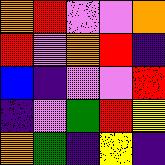[["orange", "red", "violet", "violet", "orange"], ["red", "violet", "orange", "red", "indigo"], ["blue", "indigo", "violet", "violet", "red"], ["indigo", "violet", "green", "red", "yellow"], ["orange", "green", "indigo", "yellow", "indigo"]]